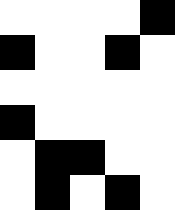[["white", "white", "white", "white", "black"], ["black", "white", "white", "black", "white"], ["white", "white", "white", "white", "white"], ["black", "white", "white", "white", "white"], ["white", "black", "black", "white", "white"], ["white", "black", "white", "black", "white"]]